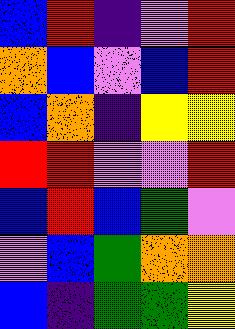[["blue", "red", "indigo", "violet", "red"], ["orange", "blue", "violet", "blue", "red"], ["blue", "orange", "indigo", "yellow", "yellow"], ["red", "red", "violet", "violet", "red"], ["blue", "red", "blue", "green", "violet"], ["violet", "blue", "green", "orange", "orange"], ["blue", "indigo", "green", "green", "yellow"]]